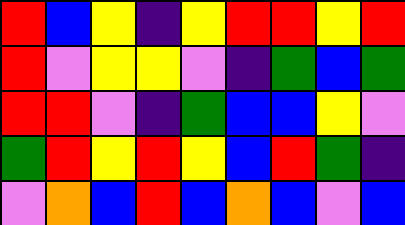[["red", "blue", "yellow", "indigo", "yellow", "red", "red", "yellow", "red"], ["red", "violet", "yellow", "yellow", "violet", "indigo", "green", "blue", "green"], ["red", "red", "violet", "indigo", "green", "blue", "blue", "yellow", "violet"], ["green", "red", "yellow", "red", "yellow", "blue", "red", "green", "indigo"], ["violet", "orange", "blue", "red", "blue", "orange", "blue", "violet", "blue"]]